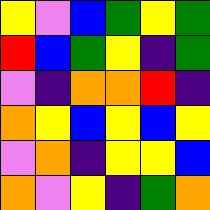[["yellow", "violet", "blue", "green", "yellow", "green"], ["red", "blue", "green", "yellow", "indigo", "green"], ["violet", "indigo", "orange", "orange", "red", "indigo"], ["orange", "yellow", "blue", "yellow", "blue", "yellow"], ["violet", "orange", "indigo", "yellow", "yellow", "blue"], ["orange", "violet", "yellow", "indigo", "green", "orange"]]